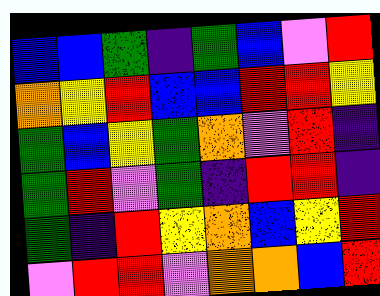[["blue", "blue", "green", "indigo", "green", "blue", "violet", "red"], ["orange", "yellow", "red", "blue", "blue", "red", "red", "yellow"], ["green", "blue", "yellow", "green", "orange", "violet", "red", "indigo"], ["green", "red", "violet", "green", "indigo", "red", "red", "indigo"], ["green", "indigo", "red", "yellow", "orange", "blue", "yellow", "red"], ["violet", "red", "red", "violet", "orange", "orange", "blue", "red"]]